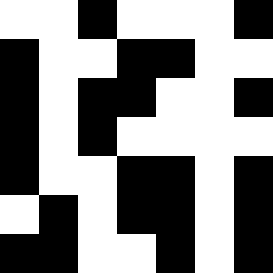[["white", "white", "black", "white", "white", "white", "black"], ["black", "white", "white", "black", "black", "white", "white"], ["black", "white", "black", "black", "white", "white", "black"], ["black", "white", "black", "white", "white", "white", "white"], ["black", "white", "white", "black", "black", "white", "black"], ["white", "black", "white", "black", "black", "white", "black"], ["black", "black", "white", "white", "black", "white", "black"]]